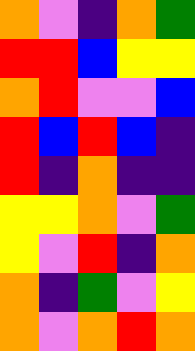[["orange", "violet", "indigo", "orange", "green"], ["red", "red", "blue", "yellow", "yellow"], ["orange", "red", "violet", "violet", "blue"], ["red", "blue", "red", "blue", "indigo"], ["red", "indigo", "orange", "indigo", "indigo"], ["yellow", "yellow", "orange", "violet", "green"], ["yellow", "violet", "red", "indigo", "orange"], ["orange", "indigo", "green", "violet", "yellow"], ["orange", "violet", "orange", "red", "orange"]]